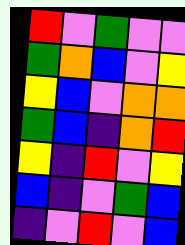[["red", "violet", "green", "violet", "violet"], ["green", "orange", "blue", "violet", "yellow"], ["yellow", "blue", "violet", "orange", "orange"], ["green", "blue", "indigo", "orange", "red"], ["yellow", "indigo", "red", "violet", "yellow"], ["blue", "indigo", "violet", "green", "blue"], ["indigo", "violet", "red", "violet", "blue"]]